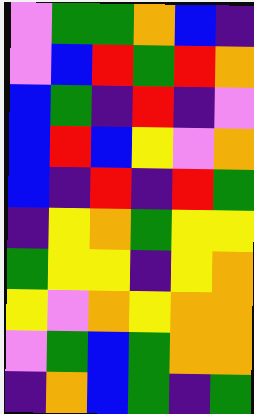[["violet", "green", "green", "orange", "blue", "indigo"], ["violet", "blue", "red", "green", "red", "orange"], ["blue", "green", "indigo", "red", "indigo", "violet"], ["blue", "red", "blue", "yellow", "violet", "orange"], ["blue", "indigo", "red", "indigo", "red", "green"], ["indigo", "yellow", "orange", "green", "yellow", "yellow"], ["green", "yellow", "yellow", "indigo", "yellow", "orange"], ["yellow", "violet", "orange", "yellow", "orange", "orange"], ["violet", "green", "blue", "green", "orange", "orange"], ["indigo", "orange", "blue", "green", "indigo", "green"]]